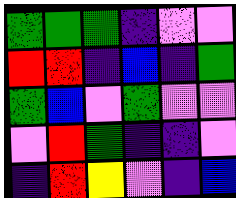[["green", "green", "green", "indigo", "violet", "violet"], ["red", "red", "indigo", "blue", "indigo", "green"], ["green", "blue", "violet", "green", "violet", "violet"], ["violet", "red", "green", "indigo", "indigo", "violet"], ["indigo", "red", "yellow", "violet", "indigo", "blue"]]